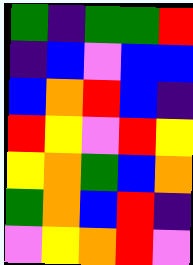[["green", "indigo", "green", "green", "red"], ["indigo", "blue", "violet", "blue", "blue"], ["blue", "orange", "red", "blue", "indigo"], ["red", "yellow", "violet", "red", "yellow"], ["yellow", "orange", "green", "blue", "orange"], ["green", "orange", "blue", "red", "indigo"], ["violet", "yellow", "orange", "red", "violet"]]